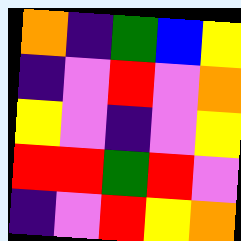[["orange", "indigo", "green", "blue", "yellow"], ["indigo", "violet", "red", "violet", "orange"], ["yellow", "violet", "indigo", "violet", "yellow"], ["red", "red", "green", "red", "violet"], ["indigo", "violet", "red", "yellow", "orange"]]